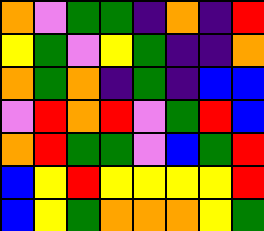[["orange", "violet", "green", "green", "indigo", "orange", "indigo", "red"], ["yellow", "green", "violet", "yellow", "green", "indigo", "indigo", "orange"], ["orange", "green", "orange", "indigo", "green", "indigo", "blue", "blue"], ["violet", "red", "orange", "red", "violet", "green", "red", "blue"], ["orange", "red", "green", "green", "violet", "blue", "green", "red"], ["blue", "yellow", "red", "yellow", "yellow", "yellow", "yellow", "red"], ["blue", "yellow", "green", "orange", "orange", "orange", "yellow", "green"]]